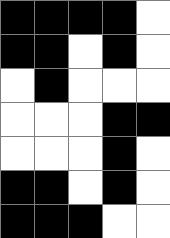[["black", "black", "black", "black", "white"], ["black", "black", "white", "black", "white"], ["white", "black", "white", "white", "white"], ["white", "white", "white", "black", "black"], ["white", "white", "white", "black", "white"], ["black", "black", "white", "black", "white"], ["black", "black", "black", "white", "white"]]